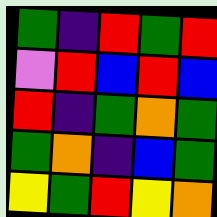[["green", "indigo", "red", "green", "red"], ["violet", "red", "blue", "red", "blue"], ["red", "indigo", "green", "orange", "green"], ["green", "orange", "indigo", "blue", "green"], ["yellow", "green", "red", "yellow", "orange"]]